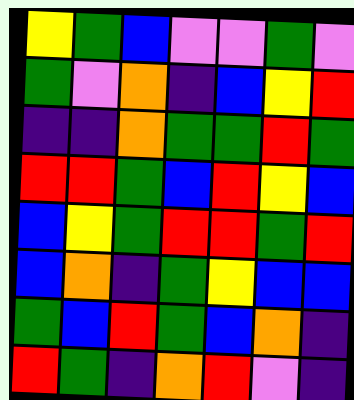[["yellow", "green", "blue", "violet", "violet", "green", "violet"], ["green", "violet", "orange", "indigo", "blue", "yellow", "red"], ["indigo", "indigo", "orange", "green", "green", "red", "green"], ["red", "red", "green", "blue", "red", "yellow", "blue"], ["blue", "yellow", "green", "red", "red", "green", "red"], ["blue", "orange", "indigo", "green", "yellow", "blue", "blue"], ["green", "blue", "red", "green", "blue", "orange", "indigo"], ["red", "green", "indigo", "orange", "red", "violet", "indigo"]]